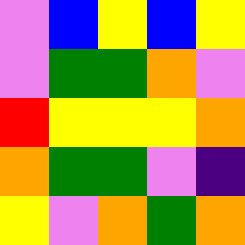[["violet", "blue", "yellow", "blue", "yellow"], ["violet", "green", "green", "orange", "violet"], ["red", "yellow", "yellow", "yellow", "orange"], ["orange", "green", "green", "violet", "indigo"], ["yellow", "violet", "orange", "green", "orange"]]